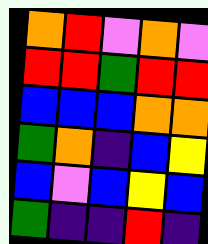[["orange", "red", "violet", "orange", "violet"], ["red", "red", "green", "red", "red"], ["blue", "blue", "blue", "orange", "orange"], ["green", "orange", "indigo", "blue", "yellow"], ["blue", "violet", "blue", "yellow", "blue"], ["green", "indigo", "indigo", "red", "indigo"]]